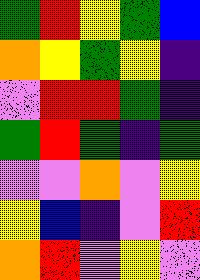[["green", "red", "yellow", "green", "blue"], ["orange", "yellow", "green", "yellow", "indigo"], ["violet", "red", "red", "green", "indigo"], ["green", "red", "green", "indigo", "green"], ["violet", "violet", "orange", "violet", "yellow"], ["yellow", "blue", "indigo", "violet", "red"], ["orange", "red", "violet", "yellow", "violet"]]